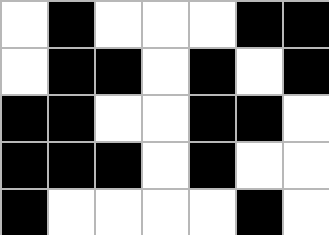[["white", "black", "white", "white", "white", "black", "black"], ["white", "black", "black", "white", "black", "white", "black"], ["black", "black", "white", "white", "black", "black", "white"], ["black", "black", "black", "white", "black", "white", "white"], ["black", "white", "white", "white", "white", "black", "white"]]